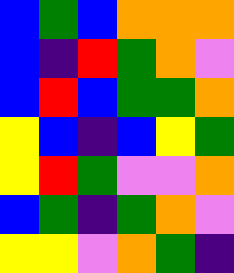[["blue", "green", "blue", "orange", "orange", "orange"], ["blue", "indigo", "red", "green", "orange", "violet"], ["blue", "red", "blue", "green", "green", "orange"], ["yellow", "blue", "indigo", "blue", "yellow", "green"], ["yellow", "red", "green", "violet", "violet", "orange"], ["blue", "green", "indigo", "green", "orange", "violet"], ["yellow", "yellow", "violet", "orange", "green", "indigo"]]